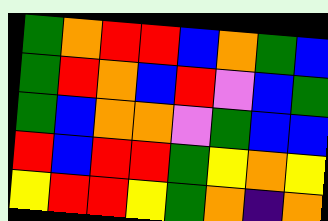[["green", "orange", "red", "red", "blue", "orange", "green", "blue"], ["green", "red", "orange", "blue", "red", "violet", "blue", "green"], ["green", "blue", "orange", "orange", "violet", "green", "blue", "blue"], ["red", "blue", "red", "red", "green", "yellow", "orange", "yellow"], ["yellow", "red", "red", "yellow", "green", "orange", "indigo", "orange"]]